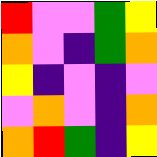[["red", "violet", "violet", "green", "yellow"], ["orange", "violet", "indigo", "green", "orange"], ["yellow", "indigo", "violet", "indigo", "violet"], ["violet", "orange", "violet", "indigo", "orange"], ["orange", "red", "green", "indigo", "yellow"]]